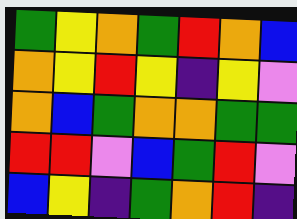[["green", "yellow", "orange", "green", "red", "orange", "blue"], ["orange", "yellow", "red", "yellow", "indigo", "yellow", "violet"], ["orange", "blue", "green", "orange", "orange", "green", "green"], ["red", "red", "violet", "blue", "green", "red", "violet"], ["blue", "yellow", "indigo", "green", "orange", "red", "indigo"]]